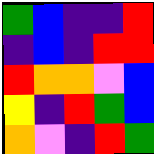[["green", "blue", "indigo", "indigo", "red"], ["indigo", "blue", "indigo", "red", "red"], ["red", "orange", "orange", "violet", "blue"], ["yellow", "indigo", "red", "green", "blue"], ["orange", "violet", "indigo", "red", "green"]]